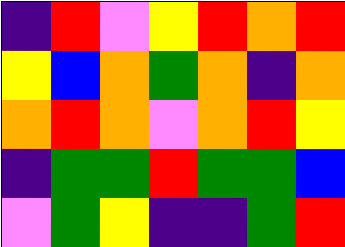[["indigo", "red", "violet", "yellow", "red", "orange", "red"], ["yellow", "blue", "orange", "green", "orange", "indigo", "orange"], ["orange", "red", "orange", "violet", "orange", "red", "yellow"], ["indigo", "green", "green", "red", "green", "green", "blue"], ["violet", "green", "yellow", "indigo", "indigo", "green", "red"]]